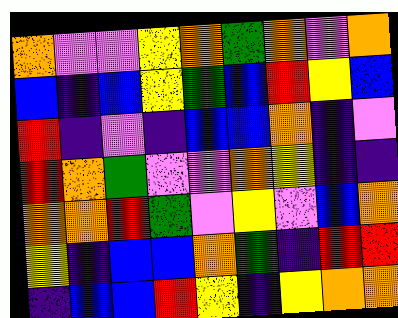[["orange", "violet", "violet", "yellow", "orange", "green", "orange", "violet", "orange"], ["blue", "indigo", "blue", "yellow", "green", "blue", "red", "yellow", "blue"], ["red", "indigo", "violet", "indigo", "blue", "blue", "orange", "indigo", "violet"], ["red", "orange", "green", "violet", "violet", "orange", "yellow", "indigo", "indigo"], ["orange", "orange", "red", "green", "violet", "yellow", "violet", "blue", "orange"], ["yellow", "indigo", "blue", "blue", "orange", "green", "indigo", "red", "red"], ["indigo", "blue", "blue", "red", "yellow", "indigo", "yellow", "orange", "orange"]]